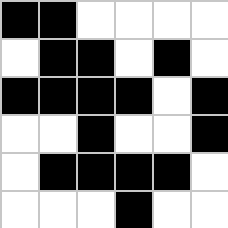[["black", "black", "white", "white", "white", "white"], ["white", "black", "black", "white", "black", "white"], ["black", "black", "black", "black", "white", "black"], ["white", "white", "black", "white", "white", "black"], ["white", "black", "black", "black", "black", "white"], ["white", "white", "white", "black", "white", "white"]]